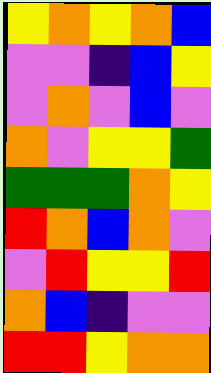[["yellow", "orange", "yellow", "orange", "blue"], ["violet", "violet", "indigo", "blue", "yellow"], ["violet", "orange", "violet", "blue", "violet"], ["orange", "violet", "yellow", "yellow", "green"], ["green", "green", "green", "orange", "yellow"], ["red", "orange", "blue", "orange", "violet"], ["violet", "red", "yellow", "yellow", "red"], ["orange", "blue", "indigo", "violet", "violet"], ["red", "red", "yellow", "orange", "orange"]]